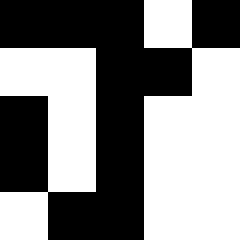[["black", "black", "black", "white", "black"], ["white", "white", "black", "black", "white"], ["black", "white", "black", "white", "white"], ["black", "white", "black", "white", "white"], ["white", "black", "black", "white", "white"]]